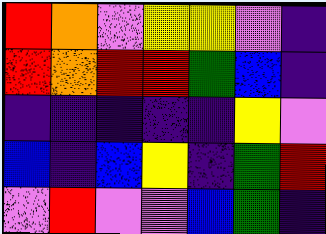[["red", "orange", "violet", "yellow", "yellow", "violet", "indigo"], ["red", "orange", "red", "red", "green", "blue", "indigo"], ["indigo", "indigo", "indigo", "indigo", "indigo", "yellow", "violet"], ["blue", "indigo", "blue", "yellow", "indigo", "green", "red"], ["violet", "red", "violet", "violet", "blue", "green", "indigo"]]